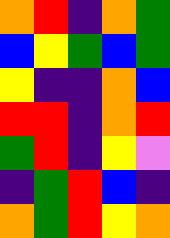[["orange", "red", "indigo", "orange", "green"], ["blue", "yellow", "green", "blue", "green"], ["yellow", "indigo", "indigo", "orange", "blue"], ["red", "red", "indigo", "orange", "red"], ["green", "red", "indigo", "yellow", "violet"], ["indigo", "green", "red", "blue", "indigo"], ["orange", "green", "red", "yellow", "orange"]]